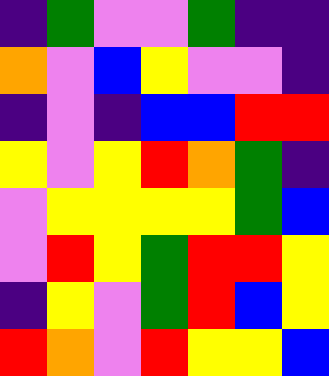[["indigo", "green", "violet", "violet", "green", "indigo", "indigo"], ["orange", "violet", "blue", "yellow", "violet", "violet", "indigo"], ["indigo", "violet", "indigo", "blue", "blue", "red", "red"], ["yellow", "violet", "yellow", "red", "orange", "green", "indigo"], ["violet", "yellow", "yellow", "yellow", "yellow", "green", "blue"], ["violet", "red", "yellow", "green", "red", "red", "yellow"], ["indigo", "yellow", "violet", "green", "red", "blue", "yellow"], ["red", "orange", "violet", "red", "yellow", "yellow", "blue"]]